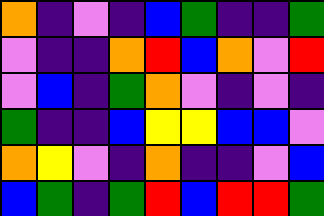[["orange", "indigo", "violet", "indigo", "blue", "green", "indigo", "indigo", "green"], ["violet", "indigo", "indigo", "orange", "red", "blue", "orange", "violet", "red"], ["violet", "blue", "indigo", "green", "orange", "violet", "indigo", "violet", "indigo"], ["green", "indigo", "indigo", "blue", "yellow", "yellow", "blue", "blue", "violet"], ["orange", "yellow", "violet", "indigo", "orange", "indigo", "indigo", "violet", "blue"], ["blue", "green", "indigo", "green", "red", "blue", "red", "red", "green"]]